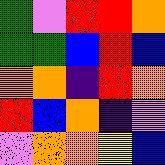[["green", "violet", "red", "red", "orange"], ["green", "green", "blue", "red", "blue"], ["orange", "orange", "indigo", "red", "orange"], ["red", "blue", "orange", "indigo", "violet"], ["violet", "orange", "orange", "yellow", "blue"]]